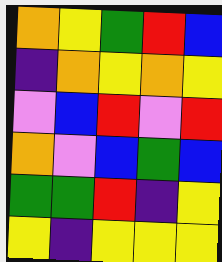[["orange", "yellow", "green", "red", "blue"], ["indigo", "orange", "yellow", "orange", "yellow"], ["violet", "blue", "red", "violet", "red"], ["orange", "violet", "blue", "green", "blue"], ["green", "green", "red", "indigo", "yellow"], ["yellow", "indigo", "yellow", "yellow", "yellow"]]